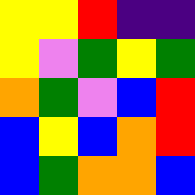[["yellow", "yellow", "red", "indigo", "indigo"], ["yellow", "violet", "green", "yellow", "green"], ["orange", "green", "violet", "blue", "red"], ["blue", "yellow", "blue", "orange", "red"], ["blue", "green", "orange", "orange", "blue"]]